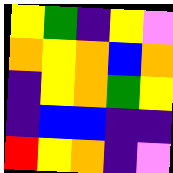[["yellow", "green", "indigo", "yellow", "violet"], ["orange", "yellow", "orange", "blue", "orange"], ["indigo", "yellow", "orange", "green", "yellow"], ["indigo", "blue", "blue", "indigo", "indigo"], ["red", "yellow", "orange", "indigo", "violet"]]